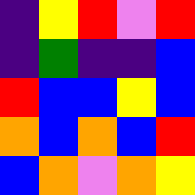[["indigo", "yellow", "red", "violet", "red"], ["indigo", "green", "indigo", "indigo", "blue"], ["red", "blue", "blue", "yellow", "blue"], ["orange", "blue", "orange", "blue", "red"], ["blue", "orange", "violet", "orange", "yellow"]]